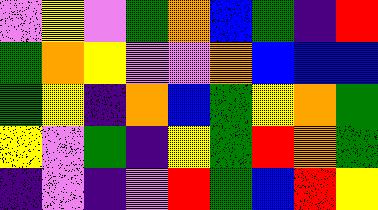[["violet", "yellow", "violet", "green", "orange", "blue", "green", "indigo", "red"], ["green", "orange", "yellow", "violet", "violet", "orange", "blue", "blue", "blue"], ["green", "yellow", "indigo", "orange", "blue", "green", "yellow", "orange", "green"], ["yellow", "violet", "green", "indigo", "yellow", "green", "red", "orange", "green"], ["indigo", "violet", "indigo", "violet", "red", "green", "blue", "red", "yellow"]]